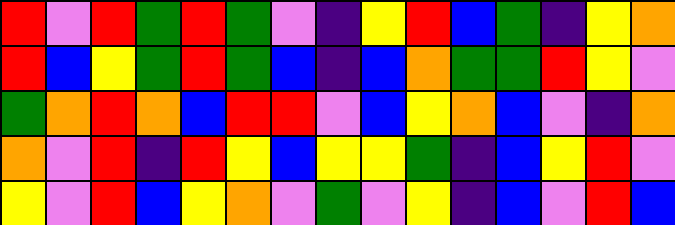[["red", "violet", "red", "green", "red", "green", "violet", "indigo", "yellow", "red", "blue", "green", "indigo", "yellow", "orange"], ["red", "blue", "yellow", "green", "red", "green", "blue", "indigo", "blue", "orange", "green", "green", "red", "yellow", "violet"], ["green", "orange", "red", "orange", "blue", "red", "red", "violet", "blue", "yellow", "orange", "blue", "violet", "indigo", "orange"], ["orange", "violet", "red", "indigo", "red", "yellow", "blue", "yellow", "yellow", "green", "indigo", "blue", "yellow", "red", "violet"], ["yellow", "violet", "red", "blue", "yellow", "orange", "violet", "green", "violet", "yellow", "indigo", "blue", "violet", "red", "blue"]]